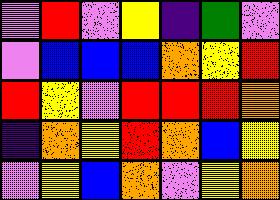[["violet", "red", "violet", "yellow", "indigo", "green", "violet"], ["violet", "blue", "blue", "blue", "orange", "yellow", "red"], ["red", "yellow", "violet", "red", "red", "red", "orange"], ["indigo", "orange", "yellow", "red", "orange", "blue", "yellow"], ["violet", "yellow", "blue", "orange", "violet", "yellow", "orange"]]